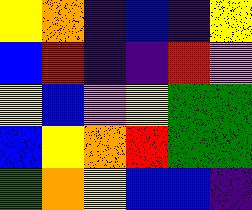[["yellow", "orange", "indigo", "blue", "indigo", "yellow"], ["blue", "red", "indigo", "indigo", "red", "violet"], ["yellow", "blue", "violet", "yellow", "green", "green"], ["blue", "yellow", "orange", "red", "green", "green"], ["green", "orange", "yellow", "blue", "blue", "indigo"]]